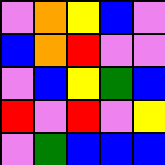[["violet", "orange", "yellow", "blue", "violet"], ["blue", "orange", "red", "violet", "violet"], ["violet", "blue", "yellow", "green", "blue"], ["red", "violet", "red", "violet", "yellow"], ["violet", "green", "blue", "blue", "blue"]]